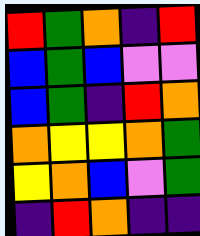[["red", "green", "orange", "indigo", "red"], ["blue", "green", "blue", "violet", "violet"], ["blue", "green", "indigo", "red", "orange"], ["orange", "yellow", "yellow", "orange", "green"], ["yellow", "orange", "blue", "violet", "green"], ["indigo", "red", "orange", "indigo", "indigo"]]